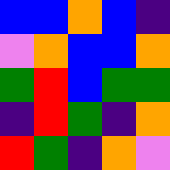[["blue", "blue", "orange", "blue", "indigo"], ["violet", "orange", "blue", "blue", "orange"], ["green", "red", "blue", "green", "green"], ["indigo", "red", "green", "indigo", "orange"], ["red", "green", "indigo", "orange", "violet"]]